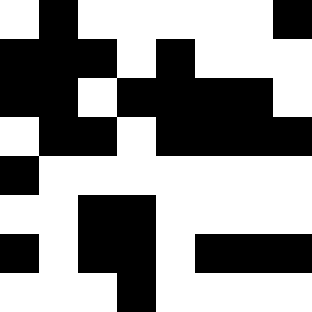[["white", "black", "white", "white", "white", "white", "white", "black"], ["black", "black", "black", "white", "black", "white", "white", "white"], ["black", "black", "white", "black", "black", "black", "black", "white"], ["white", "black", "black", "white", "black", "black", "black", "black"], ["black", "white", "white", "white", "white", "white", "white", "white"], ["white", "white", "black", "black", "white", "white", "white", "white"], ["black", "white", "black", "black", "white", "black", "black", "black"], ["white", "white", "white", "black", "white", "white", "white", "white"]]